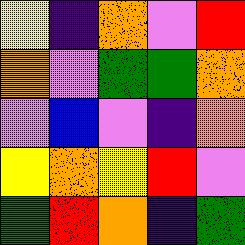[["yellow", "indigo", "orange", "violet", "red"], ["orange", "violet", "green", "green", "orange"], ["violet", "blue", "violet", "indigo", "orange"], ["yellow", "orange", "yellow", "red", "violet"], ["green", "red", "orange", "indigo", "green"]]